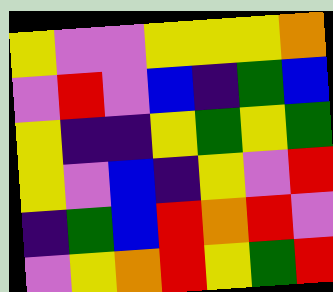[["yellow", "violet", "violet", "yellow", "yellow", "yellow", "orange"], ["violet", "red", "violet", "blue", "indigo", "green", "blue"], ["yellow", "indigo", "indigo", "yellow", "green", "yellow", "green"], ["yellow", "violet", "blue", "indigo", "yellow", "violet", "red"], ["indigo", "green", "blue", "red", "orange", "red", "violet"], ["violet", "yellow", "orange", "red", "yellow", "green", "red"]]